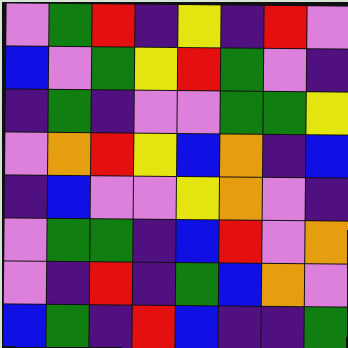[["violet", "green", "red", "indigo", "yellow", "indigo", "red", "violet"], ["blue", "violet", "green", "yellow", "red", "green", "violet", "indigo"], ["indigo", "green", "indigo", "violet", "violet", "green", "green", "yellow"], ["violet", "orange", "red", "yellow", "blue", "orange", "indigo", "blue"], ["indigo", "blue", "violet", "violet", "yellow", "orange", "violet", "indigo"], ["violet", "green", "green", "indigo", "blue", "red", "violet", "orange"], ["violet", "indigo", "red", "indigo", "green", "blue", "orange", "violet"], ["blue", "green", "indigo", "red", "blue", "indigo", "indigo", "green"]]